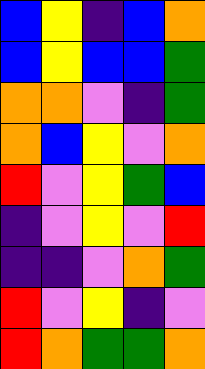[["blue", "yellow", "indigo", "blue", "orange"], ["blue", "yellow", "blue", "blue", "green"], ["orange", "orange", "violet", "indigo", "green"], ["orange", "blue", "yellow", "violet", "orange"], ["red", "violet", "yellow", "green", "blue"], ["indigo", "violet", "yellow", "violet", "red"], ["indigo", "indigo", "violet", "orange", "green"], ["red", "violet", "yellow", "indigo", "violet"], ["red", "orange", "green", "green", "orange"]]